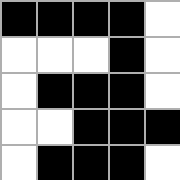[["black", "black", "black", "black", "white"], ["white", "white", "white", "black", "white"], ["white", "black", "black", "black", "white"], ["white", "white", "black", "black", "black"], ["white", "black", "black", "black", "white"]]